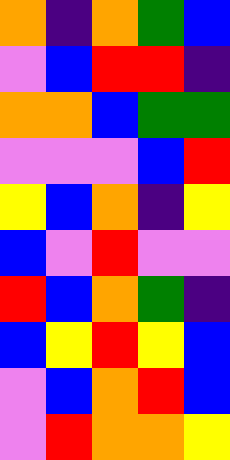[["orange", "indigo", "orange", "green", "blue"], ["violet", "blue", "red", "red", "indigo"], ["orange", "orange", "blue", "green", "green"], ["violet", "violet", "violet", "blue", "red"], ["yellow", "blue", "orange", "indigo", "yellow"], ["blue", "violet", "red", "violet", "violet"], ["red", "blue", "orange", "green", "indigo"], ["blue", "yellow", "red", "yellow", "blue"], ["violet", "blue", "orange", "red", "blue"], ["violet", "red", "orange", "orange", "yellow"]]